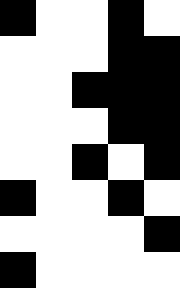[["black", "white", "white", "black", "white"], ["white", "white", "white", "black", "black"], ["white", "white", "black", "black", "black"], ["white", "white", "white", "black", "black"], ["white", "white", "black", "white", "black"], ["black", "white", "white", "black", "white"], ["white", "white", "white", "white", "black"], ["black", "white", "white", "white", "white"]]